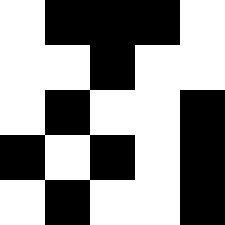[["white", "black", "black", "black", "white"], ["white", "white", "black", "white", "white"], ["white", "black", "white", "white", "black"], ["black", "white", "black", "white", "black"], ["white", "black", "white", "white", "black"]]